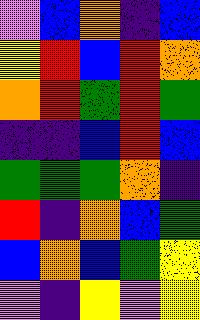[["violet", "blue", "orange", "indigo", "blue"], ["yellow", "red", "blue", "red", "orange"], ["orange", "red", "green", "red", "green"], ["indigo", "indigo", "blue", "red", "blue"], ["green", "green", "green", "orange", "indigo"], ["red", "indigo", "orange", "blue", "green"], ["blue", "orange", "blue", "green", "yellow"], ["violet", "indigo", "yellow", "violet", "yellow"]]